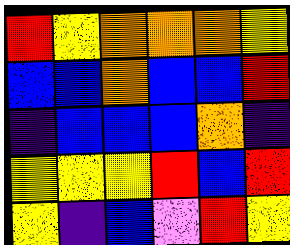[["red", "yellow", "orange", "orange", "orange", "yellow"], ["blue", "blue", "orange", "blue", "blue", "red"], ["indigo", "blue", "blue", "blue", "orange", "indigo"], ["yellow", "yellow", "yellow", "red", "blue", "red"], ["yellow", "indigo", "blue", "violet", "red", "yellow"]]